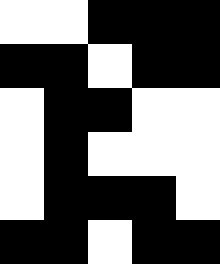[["white", "white", "black", "black", "black"], ["black", "black", "white", "black", "black"], ["white", "black", "black", "white", "white"], ["white", "black", "white", "white", "white"], ["white", "black", "black", "black", "white"], ["black", "black", "white", "black", "black"]]